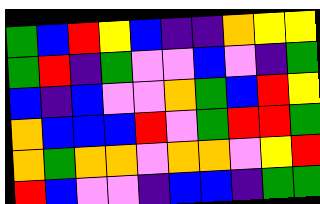[["green", "blue", "red", "yellow", "blue", "indigo", "indigo", "orange", "yellow", "yellow"], ["green", "red", "indigo", "green", "violet", "violet", "blue", "violet", "indigo", "green"], ["blue", "indigo", "blue", "violet", "violet", "orange", "green", "blue", "red", "yellow"], ["orange", "blue", "blue", "blue", "red", "violet", "green", "red", "red", "green"], ["orange", "green", "orange", "orange", "violet", "orange", "orange", "violet", "yellow", "red"], ["red", "blue", "violet", "violet", "indigo", "blue", "blue", "indigo", "green", "green"]]